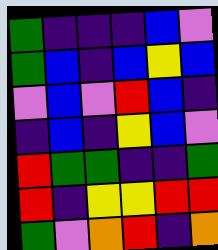[["green", "indigo", "indigo", "indigo", "blue", "violet"], ["green", "blue", "indigo", "blue", "yellow", "blue"], ["violet", "blue", "violet", "red", "blue", "indigo"], ["indigo", "blue", "indigo", "yellow", "blue", "violet"], ["red", "green", "green", "indigo", "indigo", "green"], ["red", "indigo", "yellow", "yellow", "red", "red"], ["green", "violet", "orange", "red", "indigo", "orange"]]